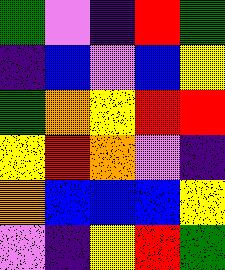[["green", "violet", "indigo", "red", "green"], ["indigo", "blue", "violet", "blue", "yellow"], ["green", "orange", "yellow", "red", "red"], ["yellow", "red", "orange", "violet", "indigo"], ["orange", "blue", "blue", "blue", "yellow"], ["violet", "indigo", "yellow", "red", "green"]]